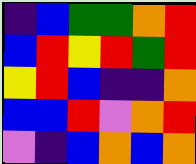[["indigo", "blue", "green", "green", "orange", "red"], ["blue", "red", "yellow", "red", "green", "red"], ["yellow", "red", "blue", "indigo", "indigo", "orange"], ["blue", "blue", "red", "violet", "orange", "red"], ["violet", "indigo", "blue", "orange", "blue", "orange"]]